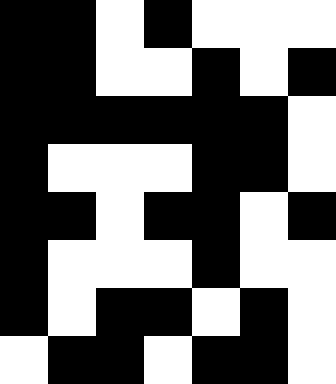[["black", "black", "white", "black", "white", "white", "white"], ["black", "black", "white", "white", "black", "white", "black"], ["black", "black", "black", "black", "black", "black", "white"], ["black", "white", "white", "white", "black", "black", "white"], ["black", "black", "white", "black", "black", "white", "black"], ["black", "white", "white", "white", "black", "white", "white"], ["black", "white", "black", "black", "white", "black", "white"], ["white", "black", "black", "white", "black", "black", "white"]]